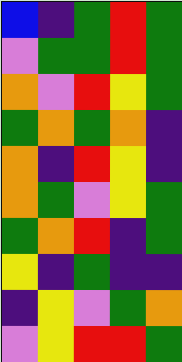[["blue", "indigo", "green", "red", "green"], ["violet", "green", "green", "red", "green"], ["orange", "violet", "red", "yellow", "green"], ["green", "orange", "green", "orange", "indigo"], ["orange", "indigo", "red", "yellow", "indigo"], ["orange", "green", "violet", "yellow", "green"], ["green", "orange", "red", "indigo", "green"], ["yellow", "indigo", "green", "indigo", "indigo"], ["indigo", "yellow", "violet", "green", "orange"], ["violet", "yellow", "red", "red", "green"]]